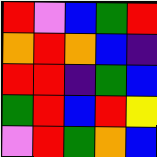[["red", "violet", "blue", "green", "red"], ["orange", "red", "orange", "blue", "indigo"], ["red", "red", "indigo", "green", "blue"], ["green", "red", "blue", "red", "yellow"], ["violet", "red", "green", "orange", "blue"]]